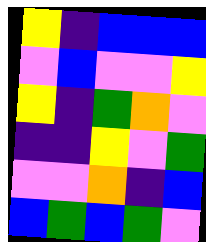[["yellow", "indigo", "blue", "blue", "blue"], ["violet", "blue", "violet", "violet", "yellow"], ["yellow", "indigo", "green", "orange", "violet"], ["indigo", "indigo", "yellow", "violet", "green"], ["violet", "violet", "orange", "indigo", "blue"], ["blue", "green", "blue", "green", "violet"]]